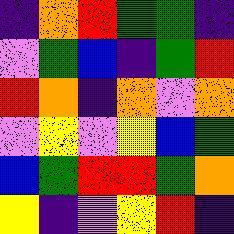[["indigo", "orange", "red", "green", "green", "indigo"], ["violet", "green", "blue", "indigo", "green", "red"], ["red", "orange", "indigo", "orange", "violet", "orange"], ["violet", "yellow", "violet", "yellow", "blue", "green"], ["blue", "green", "red", "red", "green", "orange"], ["yellow", "indigo", "violet", "yellow", "red", "indigo"]]